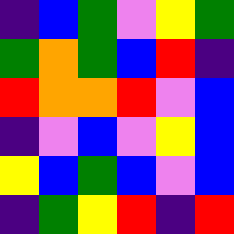[["indigo", "blue", "green", "violet", "yellow", "green"], ["green", "orange", "green", "blue", "red", "indigo"], ["red", "orange", "orange", "red", "violet", "blue"], ["indigo", "violet", "blue", "violet", "yellow", "blue"], ["yellow", "blue", "green", "blue", "violet", "blue"], ["indigo", "green", "yellow", "red", "indigo", "red"]]